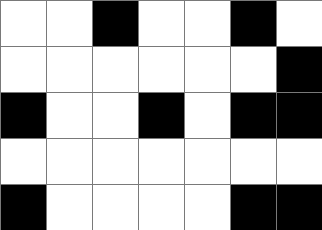[["white", "white", "black", "white", "white", "black", "white"], ["white", "white", "white", "white", "white", "white", "black"], ["black", "white", "white", "black", "white", "black", "black"], ["white", "white", "white", "white", "white", "white", "white"], ["black", "white", "white", "white", "white", "black", "black"]]